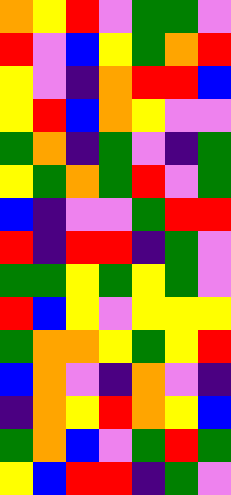[["orange", "yellow", "red", "violet", "green", "green", "violet"], ["red", "violet", "blue", "yellow", "green", "orange", "red"], ["yellow", "violet", "indigo", "orange", "red", "red", "blue"], ["yellow", "red", "blue", "orange", "yellow", "violet", "violet"], ["green", "orange", "indigo", "green", "violet", "indigo", "green"], ["yellow", "green", "orange", "green", "red", "violet", "green"], ["blue", "indigo", "violet", "violet", "green", "red", "red"], ["red", "indigo", "red", "red", "indigo", "green", "violet"], ["green", "green", "yellow", "green", "yellow", "green", "violet"], ["red", "blue", "yellow", "violet", "yellow", "yellow", "yellow"], ["green", "orange", "orange", "yellow", "green", "yellow", "red"], ["blue", "orange", "violet", "indigo", "orange", "violet", "indigo"], ["indigo", "orange", "yellow", "red", "orange", "yellow", "blue"], ["green", "orange", "blue", "violet", "green", "red", "green"], ["yellow", "blue", "red", "red", "indigo", "green", "violet"]]